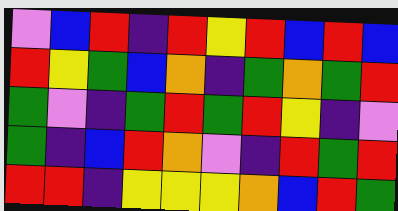[["violet", "blue", "red", "indigo", "red", "yellow", "red", "blue", "red", "blue"], ["red", "yellow", "green", "blue", "orange", "indigo", "green", "orange", "green", "red"], ["green", "violet", "indigo", "green", "red", "green", "red", "yellow", "indigo", "violet"], ["green", "indigo", "blue", "red", "orange", "violet", "indigo", "red", "green", "red"], ["red", "red", "indigo", "yellow", "yellow", "yellow", "orange", "blue", "red", "green"]]